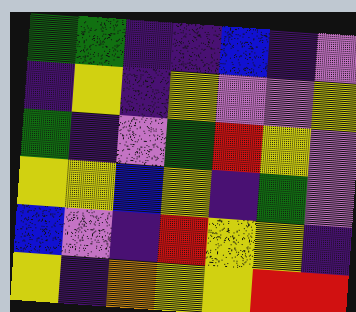[["green", "green", "indigo", "indigo", "blue", "indigo", "violet"], ["indigo", "yellow", "indigo", "yellow", "violet", "violet", "yellow"], ["green", "indigo", "violet", "green", "red", "yellow", "violet"], ["yellow", "yellow", "blue", "yellow", "indigo", "green", "violet"], ["blue", "violet", "indigo", "red", "yellow", "yellow", "indigo"], ["yellow", "indigo", "orange", "yellow", "yellow", "red", "red"]]